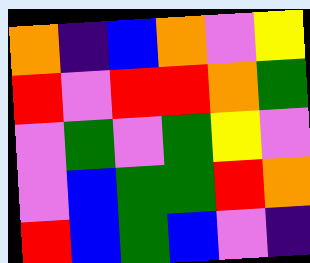[["orange", "indigo", "blue", "orange", "violet", "yellow"], ["red", "violet", "red", "red", "orange", "green"], ["violet", "green", "violet", "green", "yellow", "violet"], ["violet", "blue", "green", "green", "red", "orange"], ["red", "blue", "green", "blue", "violet", "indigo"]]